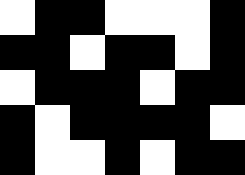[["white", "black", "black", "white", "white", "white", "black"], ["black", "black", "white", "black", "black", "white", "black"], ["white", "black", "black", "black", "white", "black", "black"], ["black", "white", "black", "black", "black", "black", "white"], ["black", "white", "white", "black", "white", "black", "black"]]